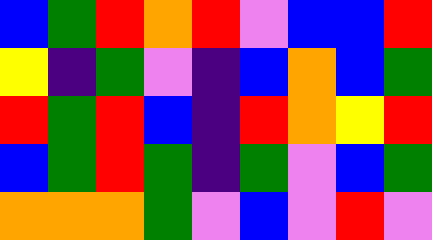[["blue", "green", "red", "orange", "red", "violet", "blue", "blue", "red"], ["yellow", "indigo", "green", "violet", "indigo", "blue", "orange", "blue", "green"], ["red", "green", "red", "blue", "indigo", "red", "orange", "yellow", "red"], ["blue", "green", "red", "green", "indigo", "green", "violet", "blue", "green"], ["orange", "orange", "orange", "green", "violet", "blue", "violet", "red", "violet"]]